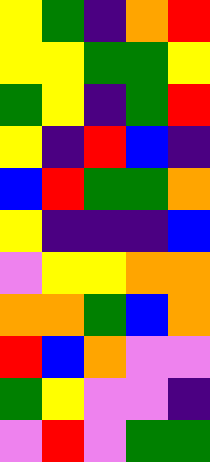[["yellow", "green", "indigo", "orange", "red"], ["yellow", "yellow", "green", "green", "yellow"], ["green", "yellow", "indigo", "green", "red"], ["yellow", "indigo", "red", "blue", "indigo"], ["blue", "red", "green", "green", "orange"], ["yellow", "indigo", "indigo", "indigo", "blue"], ["violet", "yellow", "yellow", "orange", "orange"], ["orange", "orange", "green", "blue", "orange"], ["red", "blue", "orange", "violet", "violet"], ["green", "yellow", "violet", "violet", "indigo"], ["violet", "red", "violet", "green", "green"]]